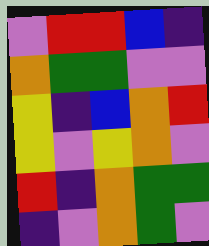[["violet", "red", "red", "blue", "indigo"], ["orange", "green", "green", "violet", "violet"], ["yellow", "indigo", "blue", "orange", "red"], ["yellow", "violet", "yellow", "orange", "violet"], ["red", "indigo", "orange", "green", "green"], ["indigo", "violet", "orange", "green", "violet"]]